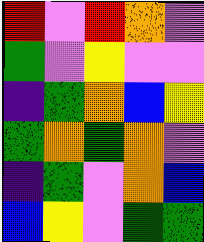[["red", "violet", "red", "orange", "violet"], ["green", "violet", "yellow", "violet", "violet"], ["indigo", "green", "orange", "blue", "yellow"], ["green", "orange", "green", "orange", "violet"], ["indigo", "green", "violet", "orange", "blue"], ["blue", "yellow", "violet", "green", "green"]]